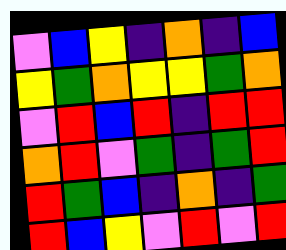[["violet", "blue", "yellow", "indigo", "orange", "indigo", "blue"], ["yellow", "green", "orange", "yellow", "yellow", "green", "orange"], ["violet", "red", "blue", "red", "indigo", "red", "red"], ["orange", "red", "violet", "green", "indigo", "green", "red"], ["red", "green", "blue", "indigo", "orange", "indigo", "green"], ["red", "blue", "yellow", "violet", "red", "violet", "red"]]